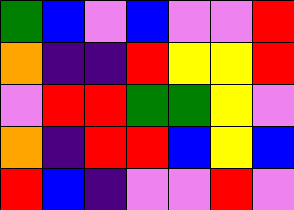[["green", "blue", "violet", "blue", "violet", "violet", "red"], ["orange", "indigo", "indigo", "red", "yellow", "yellow", "red"], ["violet", "red", "red", "green", "green", "yellow", "violet"], ["orange", "indigo", "red", "red", "blue", "yellow", "blue"], ["red", "blue", "indigo", "violet", "violet", "red", "violet"]]